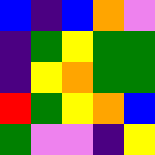[["blue", "indigo", "blue", "orange", "violet"], ["indigo", "green", "yellow", "green", "green"], ["indigo", "yellow", "orange", "green", "green"], ["red", "green", "yellow", "orange", "blue"], ["green", "violet", "violet", "indigo", "yellow"]]